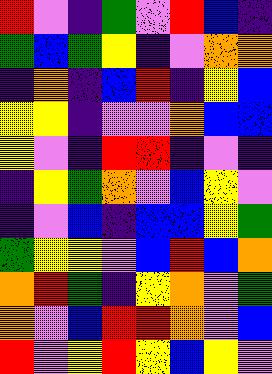[["red", "violet", "indigo", "green", "violet", "red", "blue", "indigo"], ["green", "blue", "green", "yellow", "indigo", "violet", "orange", "orange"], ["indigo", "orange", "indigo", "blue", "red", "indigo", "yellow", "blue"], ["yellow", "yellow", "indigo", "violet", "violet", "orange", "blue", "blue"], ["yellow", "violet", "indigo", "red", "red", "indigo", "violet", "indigo"], ["indigo", "yellow", "green", "orange", "violet", "blue", "yellow", "violet"], ["indigo", "violet", "blue", "indigo", "blue", "blue", "yellow", "green"], ["green", "yellow", "yellow", "violet", "blue", "red", "blue", "orange"], ["orange", "red", "green", "indigo", "yellow", "orange", "violet", "green"], ["orange", "violet", "blue", "red", "red", "orange", "violet", "blue"], ["red", "violet", "yellow", "red", "yellow", "blue", "yellow", "violet"]]